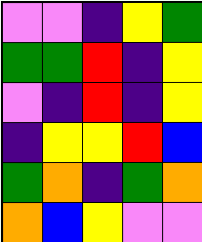[["violet", "violet", "indigo", "yellow", "green"], ["green", "green", "red", "indigo", "yellow"], ["violet", "indigo", "red", "indigo", "yellow"], ["indigo", "yellow", "yellow", "red", "blue"], ["green", "orange", "indigo", "green", "orange"], ["orange", "blue", "yellow", "violet", "violet"]]